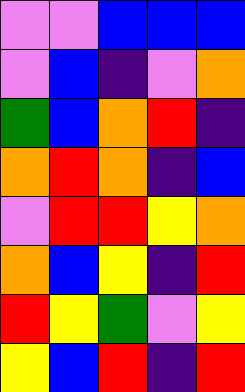[["violet", "violet", "blue", "blue", "blue"], ["violet", "blue", "indigo", "violet", "orange"], ["green", "blue", "orange", "red", "indigo"], ["orange", "red", "orange", "indigo", "blue"], ["violet", "red", "red", "yellow", "orange"], ["orange", "blue", "yellow", "indigo", "red"], ["red", "yellow", "green", "violet", "yellow"], ["yellow", "blue", "red", "indigo", "red"]]